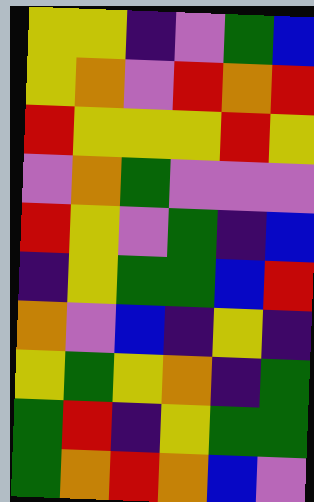[["yellow", "yellow", "indigo", "violet", "green", "blue"], ["yellow", "orange", "violet", "red", "orange", "red"], ["red", "yellow", "yellow", "yellow", "red", "yellow"], ["violet", "orange", "green", "violet", "violet", "violet"], ["red", "yellow", "violet", "green", "indigo", "blue"], ["indigo", "yellow", "green", "green", "blue", "red"], ["orange", "violet", "blue", "indigo", "yellow", "indigo"], ["yellow", "green", "yellow", "orange", "indigo", "green"], ["green", "red", "indigo", "yellow", "green", "green"], ["green", "orange", "red", "orange", "blue", "violet"]]